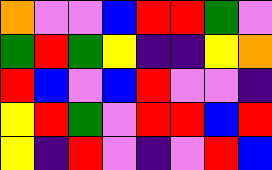[["orange", "violet", "violet", "blue", "red", "red", "green", "violet"], ["green", "red", "green", "yellow", "indigo", "indigo", "yellow", "orange"], ["red", "blue", "violet", "blue", "red", "violet", "violet", "indigo"], ["yellow", "red", "green", "violet", "red", "red", "blue", "red"], ["yellow", "indigo", "red", "violet", "indigo", "violet", "red", "blue"]]